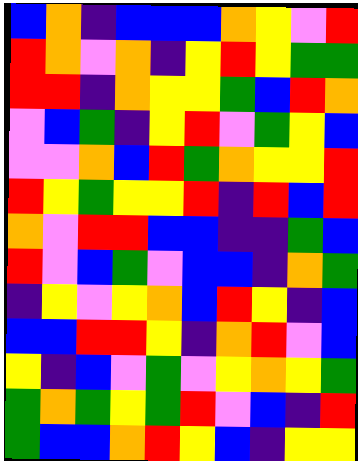[["blue", "orange", "indigo", "blue", "blue", "blue", "orange", "yellow", "violet", "red"], ["red", "orange", "violet", "orange", "indigo", "yellow", "red", "yellow", "green", "green"], ["red", "red", "indigo", "orange", "yellow", "yellow", "green", "blue", "red", "orange"], ["violet", "blue", "green", "indigo", "yellow", "red", "violet", "green", "yellow", "blue"], ["violet", "violet", "orange", "blue", "red", "green", "orange", "yellow", "yellow", "red"], ["red", "yellow", "green", "yellow", "yellow", "red", "indigo", "red", "blue", "red"], ["orange", "violet", "red", "red", "blue", "blue", "indigo", "indigo", "green", "blue"], ["red", "violet", "blue", "green", "violet", "blue", "blue", "indigo", "orange", "green"], ["indigo", "yellow", "violet", "yellow", "orange", "blue", "red", "yellow", "indigo", "blue"], ["blue", "blue", "red", "red", "yellow", "indigo", "orange", "red", "violet", "blue"], ["yellow", "indigo", "blue", "violet", "green", "violet", "yellow", "orange", "yellow", "green"], ["green", "orange", "green", "yellow", "green", "red", "violet", "blue", "indigo", "red"], ["green", "blue", "blue", "orange", "red", "yellow", "blue", "indigo", "yellow", "yellow"]]